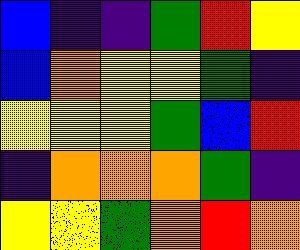[["blue", "indigo", "indigo", "green", "red", "yellow"], ["blue", "orange", "yellow", "yellow", "green", "indigo"], ["yellow", "yellow", "yellow", "green", "blue", "red"], ["indigo", "orange", "orange", "orange", "green", "indigo"], ["yellow", "yellow", "green", "orange", "red", "orange"]]